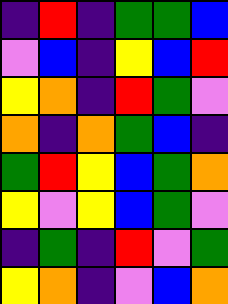[["indigo", "red", "indigo", "green", "green", "blue"], ["violet", "blue", "indigo", "yellow", "blue", "red"], ["yellow", "orange", "indigo", "red", "green", "violet"], ["orange", "indigo", "orange", "green", "blue", "indigo"], ["green", "red", "yellow", "blue", "green", "orange"], ["yellow", "violet", "yellow", "blue", "green", "violet"], ["indigo", "green", "indigo", "red", "violet", "green"], ["yellow", "orange", "indigo", "violet", "blue", "orange"]]